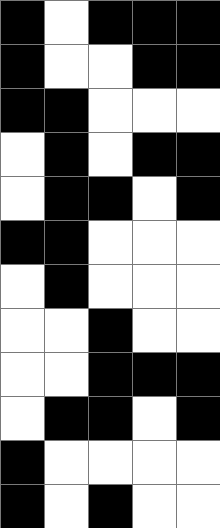[["black", "white", "black", "black", "black"], ["black", "white", "white", "black", "black"], ["black", "black", "white", "white", "white"], ["white", "black", "white", "black", "black"], ["white", "black", "black", "white", "black"], ["black", "black", "white", "white", "white"], ["white", "black", "white", "white", "white"], ["white", "white", "black", "white", "white"], ["white", "white", "black", "black", "black"], ["white", "black", "black", "white", "black"], ["black", "white", "white", "white", "white"], ["black", "white", "black", "white", "white"]]